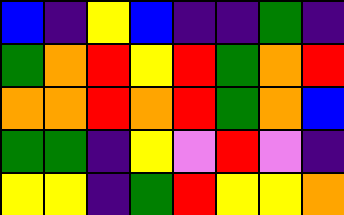[["blue", "indigo", "yellow", "blue", "indigo", "indigo", "green", "indigo"], ["green", "orange", "red", "yellow", "red", "green", "orange", "red"], ["orange", "orange", "red", "orange", "red", "green", "orange", "blue"], ["green", "green", "indigo", "yellow", "violet", "red", "violet", "indigo"], ["yellow", "yellow", "indigo", "green", "red", "yellow", "yellow", "orange"]]